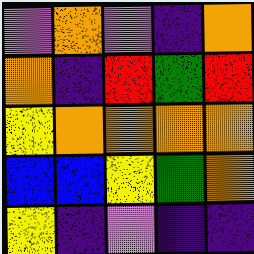[["violet", "orange", "violet", "indigo", "orange"], ["orange", "indigo", "red", "green", "red"], ["yellow", "orange", "orange", "orange", "orange"], ["blue", "blue", "yellow", "green", "orange"], ["yellow", "indigo", "violet", "indigo", "indigo"]]